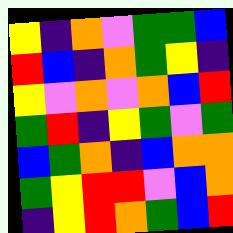[["yellow", "indigo", "orange", "violet", "green", "green", "blue"], ["red", "blue", "indigo", "orange", "green", "yellow", "indigo"], ["yellow", "violet", "orange", "violet", "orange", "blue", "red"], ["green", "red", "indigo", "yellow", "green", "violet", "green"], ["blue", "green", "orange", "indigo", "blue", "orange", "orange"], ["green", "yellow", "red", "red", "violet", "blue", "orange"], ["indigo", "yellow", "red", "orange", "green", "blue", "red"]]